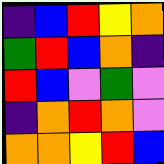[["indigo", "blue", "red", "yellow", "orange"], ["green", "red", "blue", "orange", "indigo"], ["red", "blue", "violet", "green", "violet"], ["indigo", "orange", "red", "orange", "violet"], ["orange", "orange", "yellow", "red", "blue"]]